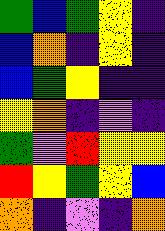[["green", "blue", "green", "yellow", "indigo"], ["blue", "orange", "indigo", "yellow", "indigo"], ["blue", "green", "yellow", "indigo", "indigo"], ["yellow", "orange", "indigo", "violet", "indigo"], ["green", "violet", "red", "yellow", "yellow"], ["red", "yellow", "green", "yellow", "blue"], ["orange", "indigo", "violet", "indigo", "orange"]]